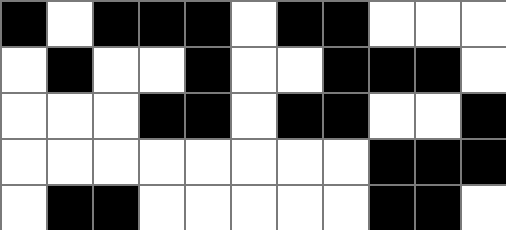[["black", "white", "black", "black", "black", "white", "black", "black", "white", "white", "white"], ["white", "black", "white", "white", "black", "white", "white", "black", "black", "black", "white"], ["white", "white", "white", "black", "black", "white", "black", "black", "white", "white", "black"], ["white", "white", "white", "white", "white", "white", "white", "white", "black", "black", "black"], ["white", "black", "black", "white", "white", "white", "white", "white", "black", "black", "white"]]